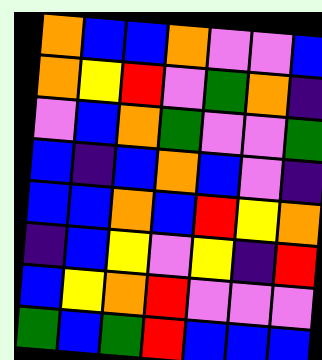[["orange", "blue", "blue", "orange", "violet", "violet", "blue"], ["orange", "yellow", "red", "violet", "green", "orange", "indigo"], ["violet", "blue", "orange", "green", "violet", "violet", "green"], ["blue", "indigo", "blue", "orange", "blue", "violet", "indigo"], ["blue", "blue", "orange", "blue", "red", "yellow", "orange"], ["indigo", "blue", "yellow", "violet", "yellow", "indigo", "red"], ["blue", "yellow", "orange", "red", "violet", "violet", "violet"], ["green", "blue", "green", "red", "blue", "blue", "blue"]]